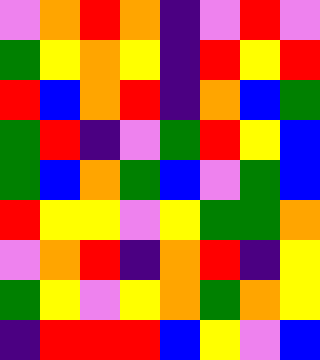[["violet", "orange", "red", "orange", "indigo", "violet", "red", "violet"], ["green", "yellow", "orange", "yellow", "indigo", "red", "yellow", "red"], ["red", "blue", "orange", "red", "indigo", "orange", "blue", "green"], ["green", "red", "indigo", "violet", "green", "red", "yellow", "blue"], ["green", "blue", "orange", "green", "blue", "violet", "green", "blue"], ["red", "yellow", "yellow", "violet", "yellow", "green", "green", "orange"], ["violet", "orange", "red", "indigo", "orange", "red", "indigo", "yellow"], ["green", "yellow", "violet", "yellow", "orange", "green", "orange", "yellow"], ["indigo", "red", "red", "red", "blue", "yellow", "violet", "blue"]]